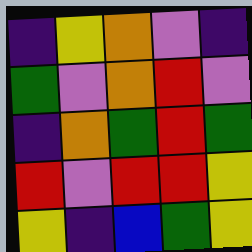[["indigo", "yellow", "orange", "violet", "indigo"], ["green", "violet", "orange", "red", "violet"], ["indigo", "orange", "green", "red", "green"], ["red", "violet", "red", "red", "yellow"], ["yellow", "indigo", "blue", "green", "yellow"]]